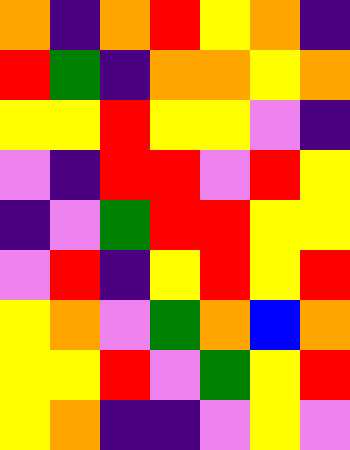[["orange", "indigo", "orange", "red", "yellow", "orange", "indigo"], ["red", "green", "indigo", "orange", "orange", "yellow", "orange"], ["yellow", "yellow", "red", "yellow", "yellow", "violet", "indigo"], ["violet", "indigo", "red", "red", "violet", "red", "yellow"], ["indigo", "violet", "green", "red", "red", "yellow", "yellow"], ["violet", "red", "indigo", "yellow", "red", "yellow", "red"], ["yellow", "orange", "violet", "green", "orange", "blue", "orange"], ["yellow", "yellow", "red", "violet", "green", "yellow", "red"], ["yellow", "orange", "indigo", "indigo", "violet", "yellow", "violet"]]